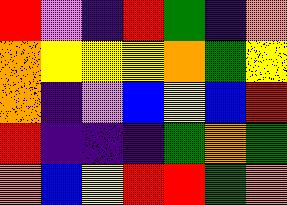[["red", "violet", "indigo", "red", "green", "indigo", "orange"], ["orange", "yellow", "yellow", "yellow", "orange", "green", "yellow"], ["orange", "indigo", "violet", "blue", "yellow", "blue", "red"], ["red", "indigo", "indigo", "indigo", "green", "orange", "green"], ["orange", "blue", "yellow", "red", "red", "green", "orange"]]